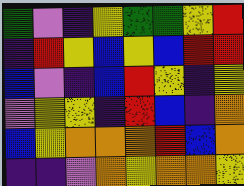[["green", "violet", "indigo", "yellow", "green", "green", "yellow", "red"], ["indigo", "red", "yellow", "blue", "yellow", "blue", "red", "red"], ["blue", "violet", "indigo", "blue", "red", "yellow", "indigo", "yellow"], ["violet", "yellow", "yellow", "indigo", "red", "blue", "indigo", "orange"], ["blue", "yellow", "orange", "orange", "orange", "red", "blue", "orange"], ["indigo", "indigo", "violet", "orange", "yellow", "orange", "orange", "yellow"]]